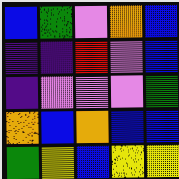[["blue", "green", "violet", "orange", "blue"], ["indigo", "indigo", "red", "violet", "blue"], ["indigo", "violet", "violet", "violet", "green"], ["orange", "blue", "orange", "blue", "blue"], ["green", "yellow", "blue", "yellow", "yellow"]]